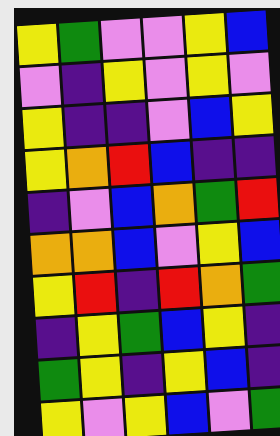[["yellow", "green", "violet", "violet", "yellow", "blue"], ["violet", "indigo", "yellow", "violet", "yellow", "violet"], ["yellow", "indigo", "indigo", "violet", "blue", "yellow"], ["yellow", "orange", "red", "blue", "indigo", "indigo"], ["indigo", "violet", "blue", "orange", "green", "red"], ["orange", "orange", "blue", "violet", "yellow", "blue"], ["yellow", "red", "indigo", "red", "orange", "green"], ["indigo", "yellow", "green", "blue", "yellow", "indigo"], ["green", "yellow", "indigo", "yellow", "blue", "indigo"], ["yellow", "violet", "yellow", "blue", "violet", "green"]]